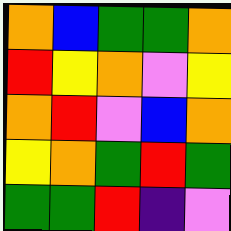[["orange", "blue", "green", "green", "orange"], ["red", "yellow", "orange", "violet", "yellow"], ["orange", "red", "violet", "blue", "orange"], ["yellow", "orange", "green", "red", "green"], ["green", "green", "red", "indigo", "violet"]]